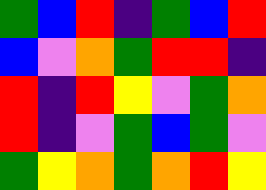[["green", "blue", "red", "indigo", "green", "blue", "red"], ["blue", "violet", "orange", "green", "red", "red", "indigo"], ["red", "indigo", "red", "yellow", "violet", "green", "orange"], ["red", "indigo", "violet", "green", "blue", "green", "violet"], ["green", "yellow", "orange", "green", "orange", "red", "yellow"]]